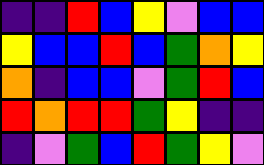[["indigo", "indigo", "red", "blue", "yellow", "violet", "blue", "blue"], ["yellow", "blue", "blue", "red", "blue", "green", "orange", "yellow"], ["orange", "indigo", "blue", "blue", "violet", "green", "red", "blue"], ["red", "orange", "red", "red", "green", "yellow", "indigo", "indigo"], ["indigo", "violet", "green", "blue", "red", "green", "yellow", "violet"]]